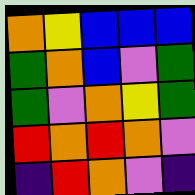[["orange", "yellow", "blue", "blue", "blue"], ["green", "orange", "blue", "violet", "green"], ["green", "violet", "orange", "yellow", "green"], ["red", "orange", "red", "orange", "violet"], ["indigo", "red", "orange", "violet", "indigo"]]